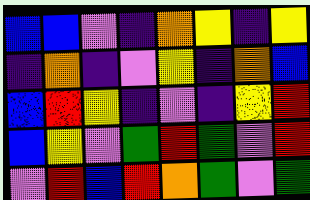[["blue", "blue", "violet", "indigo", "orange", "yellow", "indigo", "yellow"], ["indigo", "orange", "indigo", "violet", "yellow", "indigo", "orange", "blue"], ["blue", "red", "yellow", "indigo", "violet", "indigo", "yellow", "red"], ["blue", "yellow", "violet", "green", "red", "green", "violet", "red"], ["violet", "red", "blue", "red", "orange", "green", "violet", "green"]]